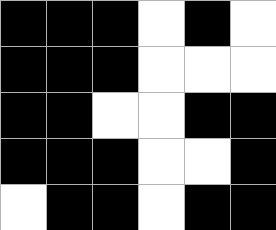[["black", "black", "black", "white", "black", "white"], ["black", "black", "black", "white", "white", "white"], ["black", "black", "white", "white", "black", "black"], ["black", "black", "black", "white", "white", "black"], ["white", "black", "black", "white", "black", "black"]]